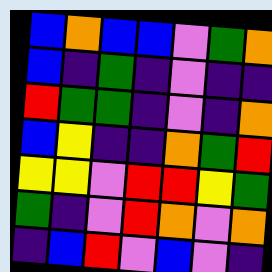[["blue", "orange", "blue", "blue", "violet", "green", "orange"], ["blue", "indigo", "green", "indigo", "violet", "indigo", "indigo"], ["red", "green", "green", "indigo", "violet", "indigo", "orange"], ["blue", "yellow", "indigo", "indigo", "orange", "green", "red"], ["yellow", "yellow", "violet", "red", "red", "yellow", "green"], ["green", "indigo", "violet", "red", "orange", "violet", "orange"], ["indigo", "blue", "red", "violet", "blue", "violet", "indigo"]]